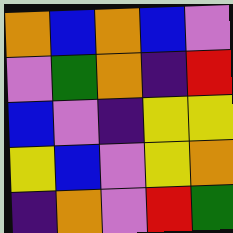[["orange", "blue", "orange", "blue", "violet"], ["violet", "green", "orange", "indigo", "red"], ["blue", "violet", "indigo", "yellow", "yellow"], ["yellow", "blue", "violet", "yellow", "orange"], ["indigo", "orange", "violet", "red", "green"]]